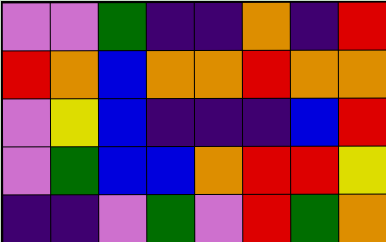[["violet", "violet", "green", "indigo", "indigo", "orange", "indigo", "red"], ["red", "orange", "blue", "orange", "orange", "red", "orange", "orange"], ["violet", "yellow", "blue", "indigo", "indigo", "indigo", "blue", "red"], ["violet", "green", "blue", "blue", "orange", "red", "red", "yellow"], ["indigo", "indigo", "violet", "green", "violet", "red", "green", "orange"]]